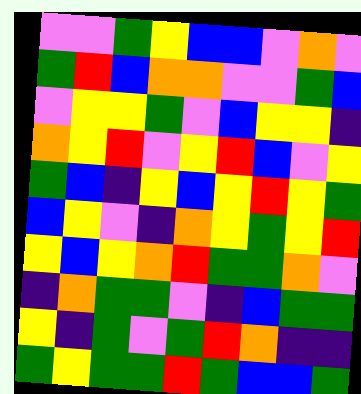[["violet", "violet", "green", "yellow", "blue", "blue", "violet", "orange", "violet"], ["green", "red", "blue", "orange", "orange", "violet", "violet", "green", "blue"], ["violet", "yellow", "yellow", "green", "violet", "blue", "yellow", "yellow", "indigo"], ["orange", "yellow", "red", "violet", "yellow", "red", "blue", "violet", "yellow"], ["green", "blue", "indigo", "yellow", "blue", "yellow", "red", "yellow", "green"], ["blue", "yellow", "violet", "indigo", "orange", "yellow", "green", "yellow", "red"], ["yellow", "blue", "yellow", "orange", "red", "green", "green", "orange", "violet"], ["indigo", "orange", "green", "green", "violet", "indigo", "blue", "green", "green"], ["yellow", "indigo", "green", "violet", "green", "red", "orange", "indigo", "indigo"], ["green", "yellow", "green", "green", "red", "green", "blue", "blue", "green"]]